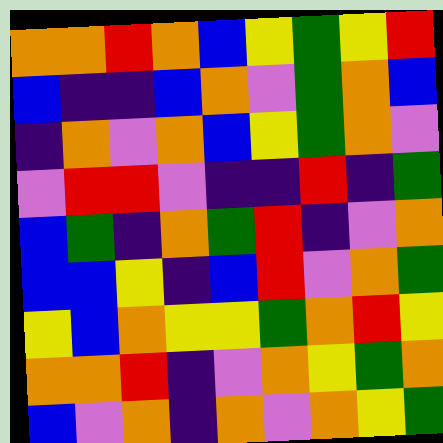[["orange", "orange", "red", "orange", "blue", "yellow", "green", "yellow", "red"], ["blue", "indigo", "indigo", "blue", "orange", "violet", "green", "orange", "blue"], ["indigo", "orange", "violet", "orange", "blue", "yellow", "green", "orange", "violet"], ["violet", "red", "red", "violet", "indigo", "indigo", "red", "indigo", "green"], ["blue", "green", "indigo", "orange", "green", "red", "indigo", "violet", "orange"], ["blue", "blue", "yellow", "indigo", "blue", "red", "violet", "orange", "green"], ["yellow", "blue", "orange", "yellow", "yellow", "green", "orange", "red", "yellow"], ["orange", "orange", "red", "indigo", "violet", "orange", "yellow", "green", "orange"], ["blue", "violet", "orange", "indigo", "orange", "violet", "orange", "yellow", "green"]]